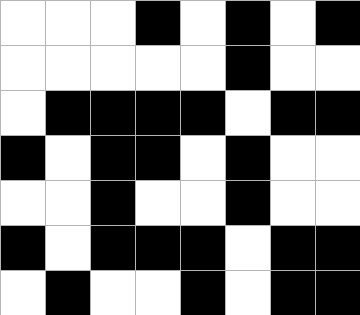[["white", "white", "white", "black", "white", "black", "white", "black"], ["white", "white", "white", "white", "white", "black", "white", "white"], ["white", "black", "black", "black", "black", "white", "black", "black"], ["black", "white", "black", "black", "white", "black", "white", "white"], ["white", "white", "black", "white", "white", "black", "white", "white"], ["black", "white", "black", "black", "black", "white", "black", "black"], ["white", "black", "white", "white", "black", "white", "black", "black"]]